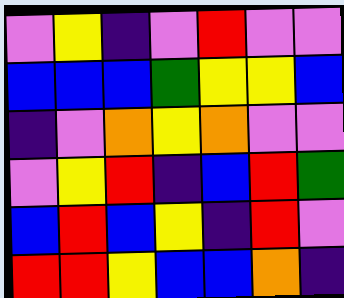[["violet", "yellow", "indigo", "violet", "red", "violet", "violet"], ["blue", "blue", "blue", "green", "yellow", "yellow", "blue"], ["indigo", "violet", "orange", "yellow", "orange", "violet", "violet"], ["violet", "yellow", "red", "indigo", "blue", "red", "green"], ["blue", "red", "blue", "yellow", "indigo", "red", "violet"], ["red", "red", "yellow", "blue", "blue", "orange", "indigo"]]